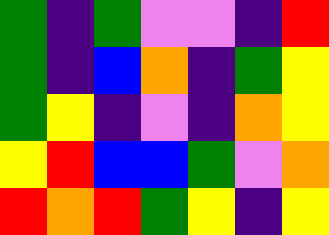[["green", "indigo", "green", "violet", "violet", "indigo", "red"], ["green", "indigo", "blue", "orange", "indigo", "green", "yellow"], ["green", "yellow", "indigo", "violet", "indigo", "orange", "yellow"], ["yellow", "red", "blue", "blue", "green", "violet", "orange"], ["red", "orange", "red", "green", "yellow", "indigo", "yellow"]]